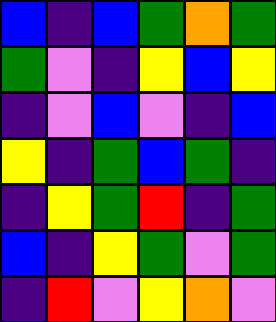[["blue", "indigo", "blue", "green", "orange", "green"], ["green", "violet", "indigo", "yellow", "blue", "yellow"], ["indigo", "violet", "blue", "violet", "indigo", "blue"], ["yellow", "indigo", "green", "blue", "green", "indigo"], ["indigo", "yellow", "green", "red", "indigo", "green"], ["blue", "indigo", "yellow", "green", "violet", "green"], ["indigo", "red", "violet", "yellow", "orange", "violet"]]